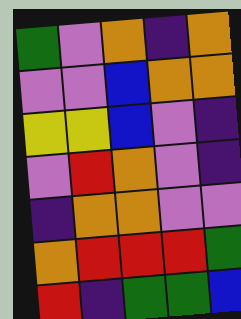[["green", "violet", "orange", "indigo", "orange"], ["violet", "violet", "blue", "orange", "orange"], ["yellow", "yellow", "blue", "violet", "indigo"], ["violet", "red", "orange", "violet", "indigo"], ["indigo", "orange", "orange", "violet", "violet"], ["orange", "red", "red", "red", "green"], ["red", "indigo", "green", "green", "blue"]]